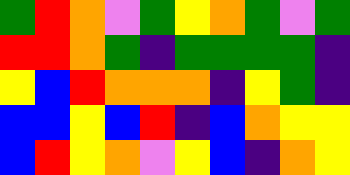[["green", "red", "orange", "violet", "green", "yellow", "orange", "green", "violet", "green"], ["red", "red", "orange", "green", "indigo", "green", "green", "green", "green", "indigo"], ["yellow", "blue", "red", "orange", "orange", "orange", "indigo", "yellow", "green", "indigo"], ["blue", "blue", "yellow", "blue", "red", "indigo", "blue", "orange", "yellow", "yellow"], ["blue", "red", "yellow", "orange", "violet", "yellow", "blue", "indigo", "orange", "yellow"]]